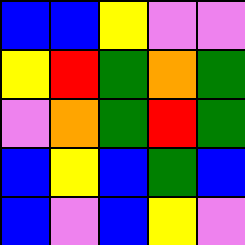[["blue", "blue", "yellow", "violet", "violet"], ["yellow", "red", "green", "orange", "green"], ["violet", "orange", "green", "red", "green"], ["blue", "yellow", "blue", "green", "blue"], ["blue", "violet", "blue", "yellow", "violet"]]